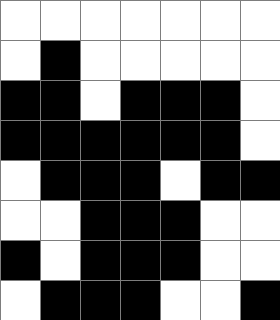[["white", "white", "white", "white", "white", "white", "white"], ["white", "black", "white", "white", "white", "white", "white"], ["black", "black", "white", "black", "black", "black", "white"], ["black", "black", "black", "black", "black", "black", "white"], ["white", "black", "black", "black", "white", "black", "black"], ["white", "white", "black", "black", "black", "white", "white"], ["black", "white", "black", "black", "black", "white", "white"], ["white", "black", "black", "black", "white", "white", "black"]]